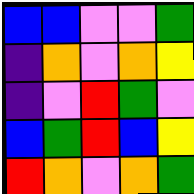[["blue", "blue", "violet", "violet", "green"], ["indigo", "orange", "violet", "orange", "yellow"], ["indigo", "violet", "red", "green", "violet"], ["blue", "green", "red", "blue", "yellow"], ["red", "orange", "violet", "orange", "green"]]